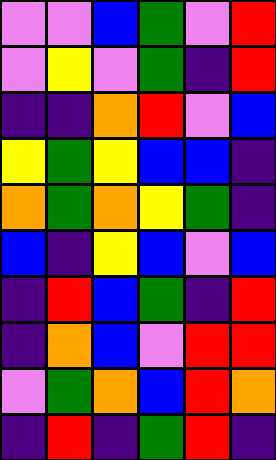[["violet", "violet", "blue", "green", "violet", "red"], ["violet", "yellow", "violet", "green", "indigo", "red"], ["indigo", "indigo", "orange", "red", "violet", "blue"], ["yellow", "green", "yellow", "blue", "blue", "indigo"], ["orange", "green", "orange", "yellow", "green", "indigo"], ["blue", "indigo", "yellow", "blue", "violet", "blue"], ["indigo", "red", "blue", "green", "indigo", "red"], ["indigo", "orange", "blue", "violet", "red", "red"], ["violet", "green", "orange", "blue", "red", "orange"], ["indigo", "red", "indigo", "green", "red", "indigo"]]